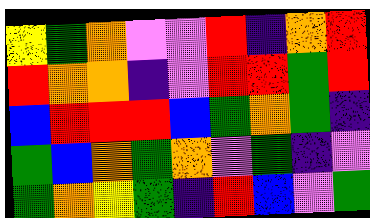[["yellow", "green", "orange", "violet", "violet", "red", "indigo", "orange", "red"], ["red", "orange", "orange", "indigo", "violet", "red", "red", "green", "red"], ["blue", "red", "red", "red", "blue", "green", "orange", "green", "indigo"], ["green", "blue", "orange", "green", "orange", "violet", "green", "indigo", "violet"], ["green", "orange", "yellow", "green", "indigo", "red", "blue", "violet", "green"]]